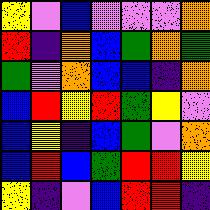[["yellow", "violet", "blue", "violet", "violet", "violet", "orange"], ["red", "indigo", "orange", "blue", "green", "orange", "green"], ["green", "violet", "orange", "blue", "blue", "indigo", "orange"], ["blue", "red", "yellow", "red", "green", "yellow", "violet"], ["blue", "yellow", "indigo", "blue", "green", "violet", "orange"], ["blue", "red", "blue", "green", "red", "red", "yellow"], ["yellow", "indigo", "violet", "blue", "red", "red", "indigo"]]